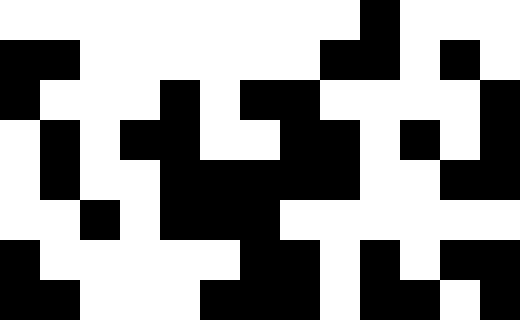[["white", "white", "white", "white", "white", "white", "white", "white", "white", "black", "white", "white", "white"], ["black", "black", "white", "white", "white", "white", "white", "white", "black", "black", "white", "black", "white"], ["black", "white", "white", "white", "black", "white", "black", "black", "white", "white", "white", "white", "black"], ["white", "black", "white", "black", "black", "white", "white", "black", "black", "white", "black", "white", "black"], ["white", "black", "white", "white", "black", "black", "black", "black", "black", "white", "white", "black", "black"], ["white", "white", "black", "white", "black", "black", "black", "white", "white", "white", "white", "white", "white"], ["black", "white", "white", "white", "white", "white", "black", "black", "white", "black", "white", "black", "black"], ["black", "black", "white", "white", "white", "black", "black", "black", "white", "black", "black", "white", "black"]]